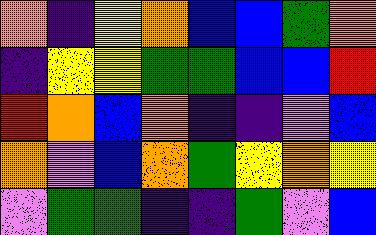[["orange", "indigo", "yellow", "orange", "blue", "blue", "green", "orange"], ["indigo", "yellow", "yellow", "green", "green", "blue", "blue", "red"], ["red", "orange", "blue", "orange", "indigo", "indigo", "violet", "blue"], ["orange", "violet", "blue", "orange", "green", "yellow", "orange", "yellow"], ["violet", "green", "green", "indigo", "indigo", "green", "violet", "blue"]]